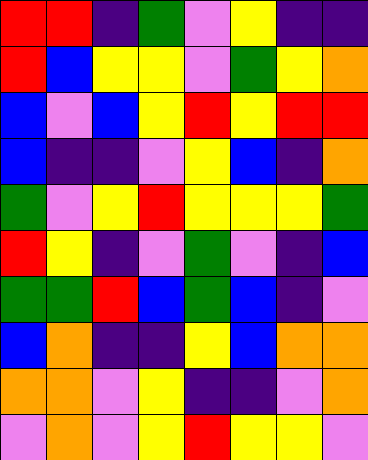[["red", "red", "indigo", "green", "violet", "yellow", "indigo", "indigo"], ["red", "blue", "yellow", "yellow", "violet", "green", "yellow", "orange"], ["blue", "violet", "blue", "yellow", "red", "yellow", "red", "red"], ["blue", "indigo", "indigo", "violet", "yellow", "blue", "indigo", "orange"], ["green", "violet", "yellow", "red", "yellow", "yellow", "yellow", "green"], ["red", "yellow", "indigo", "violet", "green", "violet", "indigo", "blue"], ["green", "green", "red", "blue", "green", "blue", "indigo", "violet"], ["blue", "orange", "indigo", "indigo", "yellow", "blue", "orange", "orange"], ["orange", "orange", "violet", "yellow", "indigo", "indigo", "violet", "orange"], ["violet", "orange", "violet", "yellow", "red", "yellow", "yellow", "violet"]]